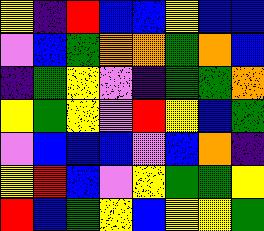[["yellow", "indigo", "red", "blue", "blue", "yellow", "blue", "blue"], ["violet", "blue", "green", "orange", "orange", "green", "orange", "blue"], ["indigo", "green", "yellow", "violet", "indigo", "green", "green", "orange"], ["yellow", "green", "yellow", "violet", "red", "yellow", "blue", "green"], ["violet", "blue", "blue", "blue", "violet", "blue", "orange", "indigo"], ["yellow", "red", "blue", "violet", "yellow", "green", "green", "yellow"], ["red", "blue", "green", "yellow", "blue", "yellow", "yellow", "green"]]